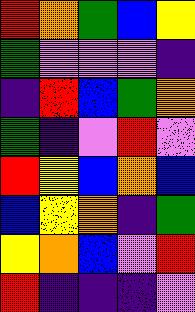[["red", "orange", "green", "blue", "yellow"], ["green", "violet", "violet", "violet", "indigo"], ["indigo", "red", "blue", "green", "orange"], ["green", "indigo", "violet", "red", "violet"], ["red", "yellow", "blue", "orange", "blue"], ["blue", "yellow", "orange", "indigo", "green"], ["yellow", "orange", "blue", "violet", "red"], ["red", "indigo", "indigo", "indigo", "violet"]]